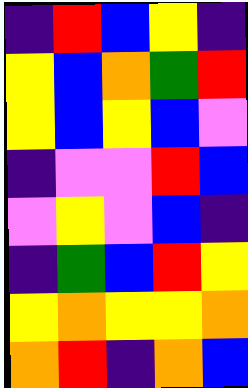[["indigo", "red", "blue", "yellow", "indigo"], ["yellow", "blue", "orange", "green", "red"], ["yellow", "blue", "yellow", "blue", "violet"], ["indigo", "violet", "violet", "red", "blue"], ["violet", "yellow", "violet", "blue", "indigo"], ["indigo", "green", "blue", "red", "yellow"], ["yellow", "orange", "yellow", "yellow", "orange"], ["orange", "red", "indigo", "orange", "blue"]]